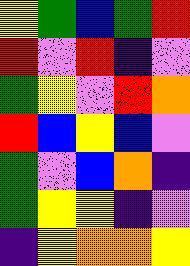[["yellow", "green", "blue", "green", "red"], ["red", "violet", "red", "indigo", "violet"], ["green", "yellow", "violet", "red", "orange"], ["red", "blue", "yellow", "blue", "violet"], ["green", "violet", "blue", "orange", "indigo"], ["green", "yellow", "yellow", "indigo", "violet"], ["indigo", "yellow", "orange", "orange", "yellow"]]